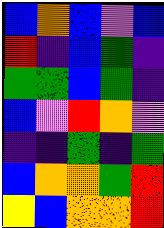[["blue", "orange", "blue", "violet", "blue"], ["red", "indigo", "blue", "green", "indigo"], ["green", "green", "blue", "green", "indigo"], ["blue", "violet", "red", "orange", "violet"], ["indigo", "indigo", "green", "indigo", "green"], ["blue", "orange", "orange", "green", "red"], ["yellow", "blue", "orange", "orange", "red"]]